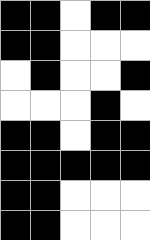[["black", "black", "white", "black", "black"], ["black", "black", "white", "white", "white"], ["white", "black", "white", "white", "black"], ["white", "white", "white", "black", "white"], ["black", "black", "white", "black", "black"], ["black", "black", "black", "black", "black"], ["black", "black", "white", "white", "white"], ["black", "black", "white", "white", "white"]]